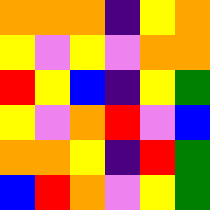[["orange", "orange", "orange", "indigo", "yellow", "orange"], ["yellow", "violet", "yellow", "violet", "orange", "orange"], ["red", "yellow", "blue", "indigo", "yellow", "green"], ["yellow", "violet", "orange", "red", "violet", "blue"], ["orange", "orange", "yellow", "indigo", "red", "green"], ["blue", "red", "orange", "violet", "yellow", "green"]]